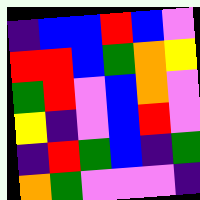[["indigo", "blue", "blue", "red", "blue", "violet"], ["red", "red", "blue", "green", "orange", "yellow"], ["green", "red", "violet", "blue", "orange", "violet"], ["yellow", "indigo", "violet", "blue", "red", "violet"], ["indigo", "red", "green", "blue", "indigo", "green"], ["orange", "green", "violet", "violet", "violet", "indigo"]]